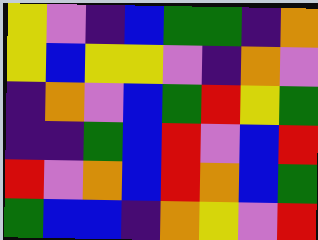[["yellow", "violet", "indigo", "blue", "green", "green", "indigo", "orange"], ["yellow", "blue", "yellow", "yellow", "violet", "indigo", "orange", "violet"], ["indigo", "orange", "violet", "blue", "green", "red", "yellow", "green"], ["indigo", "indigo", "green", "blue", "red", "violet", "blue", "red"], ["red", "violet", "orange", "blue", "red", "orange", "blue", "green"], ["green", "blue", "blue", "indigo", "orange", "yellow", "violet", "red"]]